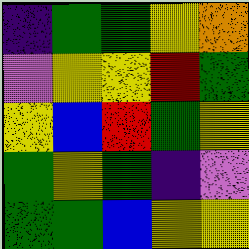[["indigo", "green", "green", "yellow", "orange"], ["violet", "yellow", "yellow", "red", "green"], ["yellow", "blue", "red", "green", "yellow"], ["green", "yellow", "green", "indigo", "violet"], ["green", "green", "blue", "yellow", "yellow"]]